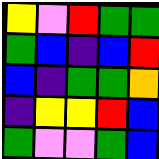[["yellow", "violet", "red", "green", "green"], ["green", "blue", "indigo", "blue", "red"], ["blue", "indigo", "green", "green", "orange"], ["indigo", "yellow", "yellow", "red", "blue"], ["green", "violet", "violet", "green", "blue"]]